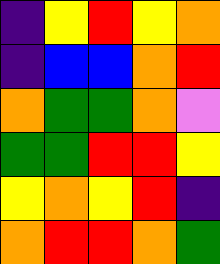[["indigo", "yellow", "red", "yellow", "orange"], ["indigo", "blue", "blue", "orange", "red"], ["orange", "green", "green", "orange", "violet"], ["green", "green", "red", "red", "yellow"], ["yellow", "orange", "yellow", "red", "indigo"], ["orange", "red", "red", "orange", "green"]]